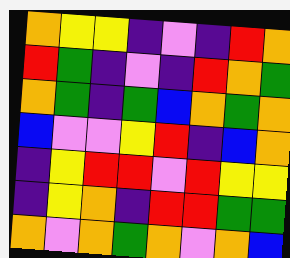[["orange", "yellow", "yellow", "indigo", "violet", "indigo", "red", "orange"], ["red", "green", "indigo", "violet", "indigo", "red", "orange", "green"], ["orange", "green", "indigo", "green", "blue", "orange", "green", "orange"], ["blue", "violet", "violet", "yellow", "red", "indigo", "blue", "orange"], ["indigo", "yellow", "red", "red", "violet", "red", "yellow", "yellow"], ["indigo", "yellow", "orange", "indigo", "red", "red", "green", "green"], ["orange", "violet", "orange", "green", "orange", "violet", "orange", "blue"]]